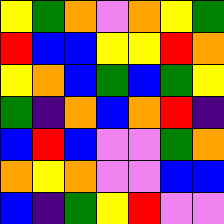[["yellow", "green", "orange", "violet", "orange", "yellow", "green"], ["red", "blue", "blue", "yellow", "yellow", "red", "orange"], ["yellow", "orange", "blue", "green", "blue", "green", "yellow"], ["green", "indigo", "orange", "blue", "orange", "red", "indigo"], ["blue", "red", "blue", "violet", "violet", "green", "orange"], ["orange", "yellow", "orange", "violet", "violet", "blue", "blue"], ["blue", "indigo", "green", "yellow", "red", "violet", "violet"]]